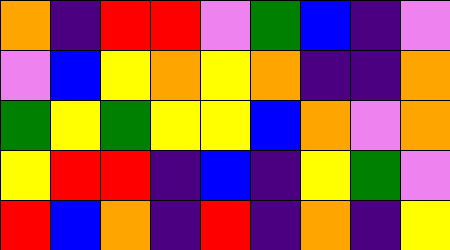[["orange", "indigo", "red", "red", "violet", "green", "blue", "indigo", "violet"], ["violet", "blue", "yellow", "orange", "yellow", "orange", "indigo", "indigo", "orange"], ["green", "yellow", "green", "yellow", "yellow", "blue", "orange", "violet", "orange"], ["yellow", "red", "red", "indigo", "blue", "indigo", "yellow", "green", "violet"], ["red", "blue", "orange", "indigo", "red", "indigo", "orange", "indigo", "yellow"]]